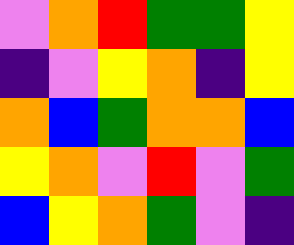[["violet", "orange", "red", "green", "green", "yellow"], ["indigo", "violet", "yellow", "orange", "indigo", "yellow"], ["orange", "blue", "green", "orange", "orange", "blue"], ["yellow", "orange", "violet", "red", "violet", "green"], ["blue", "yellow", "orange", "green", "violet", "indigo"]]